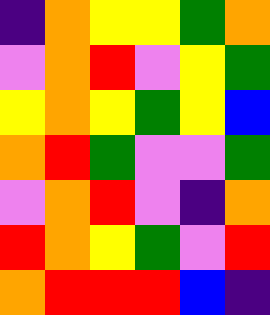[["indigo", "orange", "yellow", "yellow", "green", "orange"], ["violet", "orange", "red", "violet", "yellow", "green"], ["yellow", "orange", "yellow", "green", "yellow", "blue"], ["orange", "red", "green", "violet", "violet", "green"], ["violet", "orange", "red", "violet", "indigo", "orange"], ["red", "orange", "yellow", "green", "violet", "red"], ["orange", "red", "red", "red", "blue", "indigo"]]